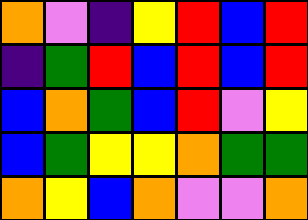[["orange", "violet", "indigo", "yellow", "red", "blue", "red"], ["indigo", "green", "red", "blue", "red", "blue", "red"], ["blue", "orange", "green", "blue", "red", "violet", "yellow"], ["blue", "green", "yellow", "yellow", "orange", "green", "green"], ["orange", "yellow", "blue", "orange", "violet", "violet", "orange"]]